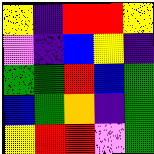[["yellow", "indigo", "red", "red", "yellow"], ["violet", "indigo", "blue", "yellow", "indigo"], ["green", "green", "red", "blue", "green"], ["blue", "green", "orange", "indigo", "green"], ["yellow", "red", "red", "violet", "green"]]